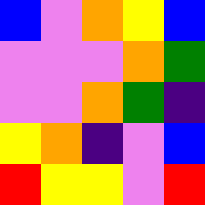[["blue", "violet", "orange", "yellow", "blue"], ["violet", "violet", "violet", "orange", "green"], ["violet", "violet", "orange", "green", "indigo"], ["yellow", "orange", "indigo", "violet", "blue"], ["red", "yellow", "yellow", "violet", "red"]]